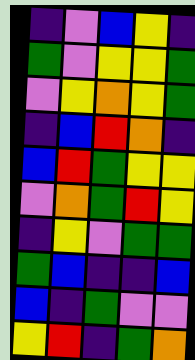[["indigo", "violet", "blue", "yellow", "indigo"], ["green", "violet", "yellow", "yellow", "green"], ["violet", "yellow", "orange", "yellow", "green"], ["indigo", "blue", "red", "orange", "indigo"], ["blue", "red", "green", "yellow", "yellow"], ["violet", "orange", "green", "red", "yellow"], ["indigo", "yellow", "violet", "green", "green"], ["green", "blue", "indigo", "indigo", "blue"], ["blue", "indigo", "green", "violet", "violet"], ["yellow", "red", "indigo", "green", "orange"]]